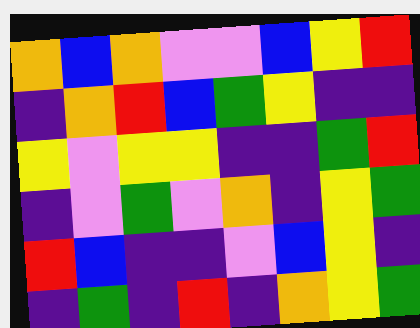[["orange", "blue", "orange", "violet", "violet", "blue", "yellow", "red"], ["indigo", "orange", "red", "blue", "green", "yellow", "indigo", "indigo"], ["yellow", "violet", "yellow", "yellow", "indigo", "indigo", "green", "red"], ["indigo", "violet", "green", "violet", "orange", "indigo", "yellow", "green"], ["red", "blue", "indigo", "indigo", "violet", "blue", "yellow", "indigo"], ["indigo", "green", "indigo", "red", "indigo", "orange", "yellow", "green"]]